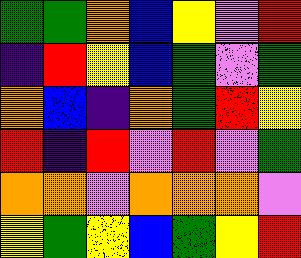[["green", "green", "orange", "blue", "yellow", "violet", "red"], ["indigo", "red", "yellow", "blue", "green", "violet", "green"], ["orange", "blue", "indigo", "orange", "green", "red", "yellow"], ["red", "indigo", "red", "violet", "red", "violet", "green"], ["orange", "orange", "violet", "orange", "orange", "orange", "violet"], ["yellow", "green", "yellow", "blue", "green", "yellow", "red"]]